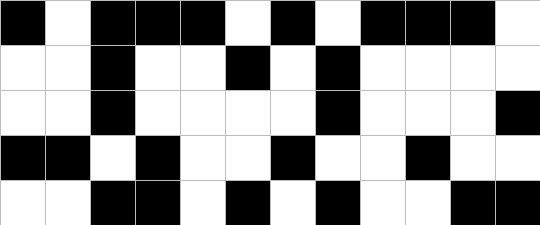[["black", "white", "black", "black", "black", "white", "black", "white", "black", "black", "black", "white"], ["white", "white", "black", "white", "white", "black", "white", "black", "white", "white", "white", "white"], ["white", "white", "black", "white", "white", "white", "white", "black", "white", "white", "white", "black"], ["black", "black", "white", "black", "white", "white", "black", "white", "white", "black", "white", "white"], ["white", "white", "black", "black", "white", "black", "white", "black", "white", "white", "black", "black"]]